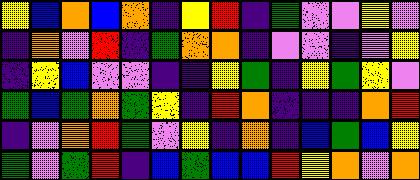[["yellow", "blue", "orange", "blue", "orange", "indigo", "yellow", "red", "indigo", "green", "violet", "violet", "yellow", "violet"], ["indigo", "orange", "violet", "red", "indigo", "green", "orange", "orange", "indigo", "violet", "violet", "indigo", "violet", "yellow"], ["indigo", "yellow", "blue", "violet", "violet", "indigo", "indigo", "yellow", "green", "indigo", "yellow", "green", "yellow", "violet"], ["green", "blue", "green", "orange", "green", "yellow", "indigo", "red", "orange", "indigo", "indigo", "indigo", "orange", "red"], ["indigo", "violet", "orange", "red", "green", "violet", "yellow", "indigo", "orange", "indigo", "blue", "green", "blue", "yellow"], ["green", "violet", "green", "red", "indigo", "blue", "green", "blue", "blue", "red", "yellow", "orange", "violet", "orange"]]